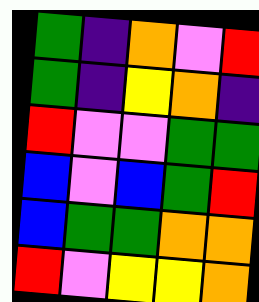[["green", "indigo", "orange", "violet", "red"], ["green", "indigo", "yellow", "orange", "indigo"], ["red", "violet", "violet", "green", "green"], ["blue", "violet", "blue", "green", "red"], ["blue", "green", "green", "orange", "orange"], ["red", "violet", "yellow", "yellow", "orange"]]